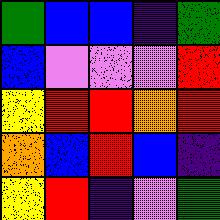[["green", "blue", "blue", "indigo", "green"], ["blue", "violet", "violet", "violet", "red"], ["yellow", "red", "red", "orange", "red"], ["orange", "blue", "red", "blue", "indigo"], ["yellow", "red", "indigo", "violet", "green"]]